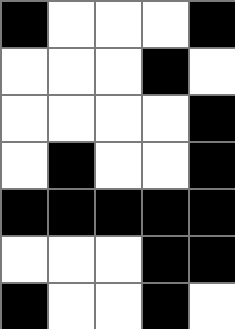[["black", "white", "white", "white", "black"], ["white", "white", "white", "black", "white"], ["white", "white", "white", "white", "black"], ["white", "black", "white", "white", "black"], ["black", "black", "black", "black", "black"], ["white", "white", "white", "black", "black"], ["black", "white", "white", "black", "white"]]